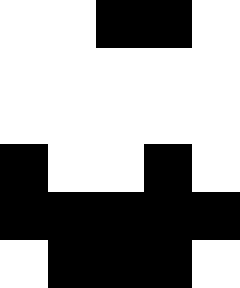[["white", "white", "black", "black", "white"], ["white", "white", "white", "white", "white"], ["white", "white", "white", "white", "white"], ["black", "white", "white", "black", "white"], ["black", "black", "black", "black", "black"], ["white", "black", "black", "black", "white"]]